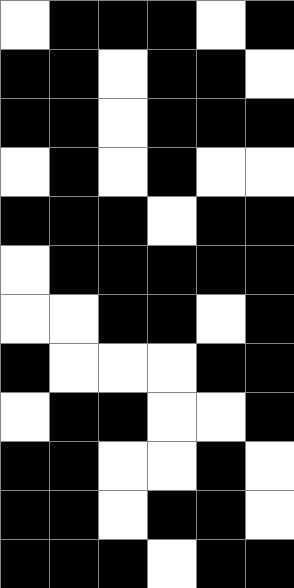[["white", "black", "black", "black", "white", "black"], ["black", "black", "white", "black", "black", "white"], ["black", "black", "white", "black", "black", "black"], ["white", "black", "white", "black", "white", "white"], ["black", "black", "black", "white", "black", "black"], ["white", "black", "black", "black", "black", "black"], ["white", "white", "black", "black", "white", "black"], ["black", "white", "white", "white", "black", "black"], ["white", "black", "black", "white", "white", "black"], ["black", "black", "white", "white", "black", "white"], ["black", "black", "white", "black", "black", "white"], ["black", "black", "black", "white", "black", "black"]]